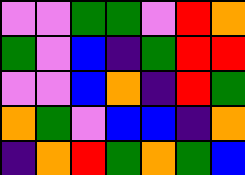[["violet", "violet", "green", "green", "violet", "red", "orange"], ["green", "violet", "blue", "indigo", "green", "red", "red"], ["violet", "violet", "blue", "orange", "indigo", "red", "green"], ["orange", "green", "violet", "blue", "blue", "indigo", "orange"], ["indigo", "orange", "red", "green", "orange", "green", "blue"]]